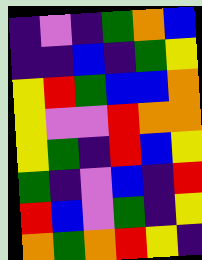[["indigo", "violet", "indigo", "green", "orange", "blue"], ["indigo", "indigo", "blue", "indigo", "green", "yellow"], ["yellow", "red", "green", "blue", "blue", "orange"], ["yellow", "violet", "violet", "red", "orange", "orange"], ["yellow", "green", "indigo", "red", "blue", "yellow"], ["green", "indigo", "violet", "blue", "indigo", "red"], ["red", "blue", "violet", "green", "indigo", "yellow"], ["orange", "green", "orange", "red", "yellow", "indigo"]]